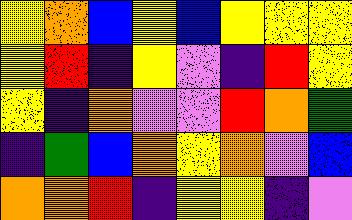[["yellow", "orange", "blue", "yellow", "blue", "yellow", "yellow", "yellow"], ["yellow", "red", "indigo", "yellow", "violet", "indigo", "red", "yellow"], ["yellow", "indigo", "orange", "violet", "violet", "red", "orange", "green"], ["indigo", "green", "blue", "orange", "yellow", "orange", "violet", "blue"], ["orange", "orange", "red", "indigo", "yellow", "yellow", "indigo", "violet"]]